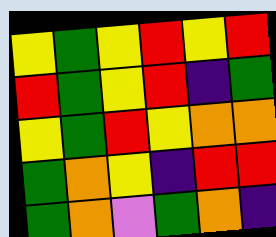[["yellow", "green", "yellow", "red", "yellow", "red"], ["red", "green", "yellow", "red", "indigo", "green"], ["yellow", "green", "red", "yellow", "orange", "orange"], ["green", "orange", "yellow", "indigo", "red", "red"], ["green", "orange", "violet", "green", "orange", "indigo"]]